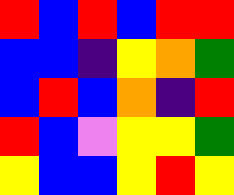[["red", "blue", "red", "blue", "red", "red"], ["blue", "blue", "indigo", "yellow", "orange", "green"], ["blue", "red", "blue", "orange", "indigo", "red"], ["red", "blue", "violet", "yellow", "yellow", "green"], ["yellow", "blue", "blue", "yellow", "red", "yellow"]]